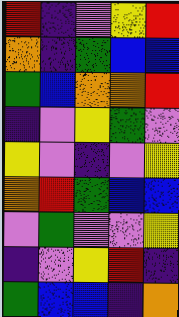[["red", "indigo", "violet", "yellow", "red"], ["orange", "indigo", "green", "blue", "blue"], ["green", "blue", "orange", "orange", "red"], ["indigo", "violet", "yellow", "green", "violet"], ["yellow", "violet", "indigo", "violet", "yellow"], ["orange", "red", "green", "blue", "blue"], ["violet", "green", "violet", "violet", "yellow"], ["indigo", "violet", "yellow", "red", "indigo"], ["green", "blue", "blue", "indigo", "orange"]]